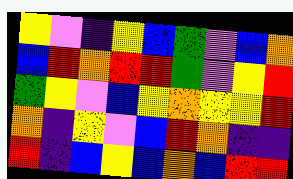[["yellow", "violet", "indigo", "yellow", "blue", "green", "violet", "blue", "orange"], ["blue", "red", "orange", "red", "red", "green", "violet", "yellow", "red"], ["green", "yellow", "violet", "blue", "yellow", "orange", "yellow", "yellow", "red"], ["orange", "indigo", "yellow", "violet", "blue", "red", "orange", "indigo", "indigo"], ["red", "indigo", "blue", "yellow", "blue", "orange", "blue", "red", "red"]]